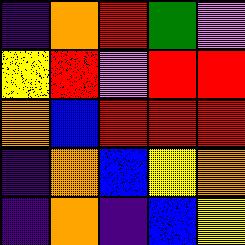[["indigo", "orange", "red", "green", "violet"], ["yellow", "red", "violet", "red", "red"], ["orange", "blue", "red", "red", "red"], ["indigo", "orange", "blue", "yellow", "orange"], ["indigo", "orange", "indigo", "blue", "yellow"]]